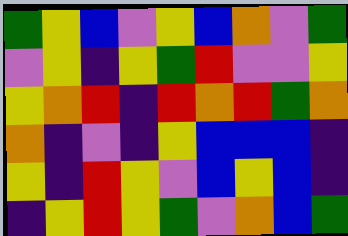[["green", "yellow", "blue", "violet", "yellow", "blue", "orange", "violet", "green"], ["violet", "yellow", "indigo", "yellow", "green", "red", "violet", "violet", "yellow"], ["yellow", "orange", "red", "indigo", "red", "orange", "red", "green", "orange"], ["orange", "indigo", "violet", "indigo", "yellow", "blue", "blue", "blue", "indigo"], ["yellow", "indigo", "red", "yellow", "violet", "blue", "yellow", "blue", "indigo"], ["indigo", "yellow", "red", "yellow", "green", "violet", "orange", "blue", "green"]]